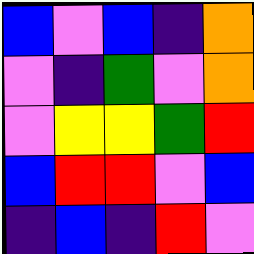[["blue", "violet", "blue", "indigo", "orange"], ["violet", "indigo", "green", "violet", "orange"], ["violet", "yellow", "yellow", "green", "red"], ["blue", "red", "red", "violet", "blue"], ["indigo", "blue", "indigo", "red", "violet"]]